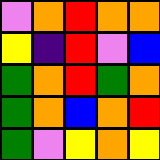[["violet", "orange", "red", "orange", "orange"], ["yellow", "indigo", "red", "violet", "blue"], ["green", "orange", "red", "green", "orange"], ["green", "orange", "blue", "orange", "red"], ["green", "violet", "yellow", "orange", "yellow"]]